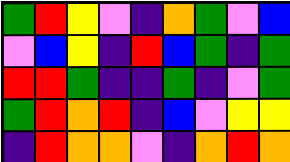[["green", "red", "yellow", "violet", "indigo", "orange", "green", "violet", "blue"], ["violet", "blue", "yellow", "indigo", "red", "blue", "green", "indigo", "green"], ["red", "red", "green", "indigo", "indigo", "green", "indigo", "violet", "green"], ["green", "red", "orange", "red", "indigo", "blue", "violet", "yellow", "yellow"], ["indigo", "red", "orange", "orange", "violet", "indigo", "orange", "red", "orange"]]